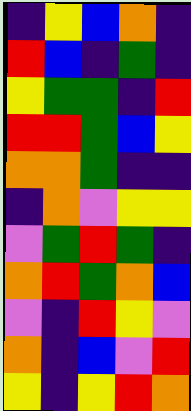[["indigo", "yellow", "blue", "orange", "indigo"], ["red", "blue", "indigo", "green", "indigo"], ["yellow", "green", "green", "indigo", "red"], ["red", "red", "green", "blue", "yellow"], ["orange", "orange", "green", "indigo", "indigo"], ["indigo", "orange", "violet", "yellow", "yellow"], ["violet", "green", "red", "green", "indigo"], ["orange", "red", "green", "orange", "blue"], ["violet", "indigo", "red", "yellow", "violet"], ["orange", "indigo", "blue", "violet", "red"], ["yellow", "indigo", "yellow", "red", "orange"]]